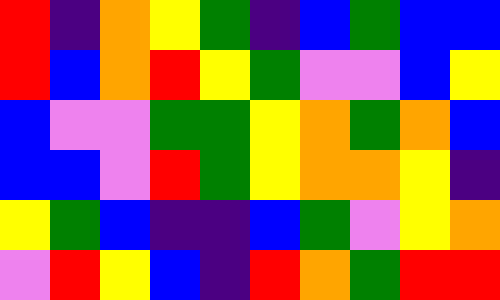[["red", "indigo", "orange", "yellow", "green", "indigo", "blue", "green", "blue", "blue"], ["red", "blue", "orange", "red", "yellow", "green", "violet", "violet", "blue", "yellow"], ["blue", "violet", "violet", "green", "green", "yellow", "orange", "green", "orange", "blue"], ["blue", "blue", "violet", "red", "green", "yellow", "orange", "orange", "yellow", "indigo"], ["yellow", "green", "blue", "indigo", "indigo", "blue", "green", "violet", "yellow", "orange"], ["violet", "red", "yellow", "blue", "indigo", "red", "orange", "green", "red", "red"]]